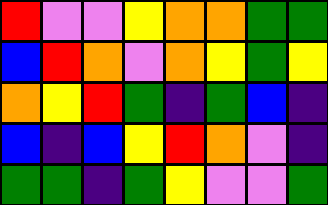[["red", "violet", "violet", "yellow", "orange", "orange", "green", "green"], ["blue", "red", "orange", "violet", "orange", "yellow", "green", "yellow"], ["orange", "yellow", "red", "green", "indigo", "green", "blue", "indigo"], ["blue", "indigo", "blue", "yellow", "red", "orange", "violet", "indigo"], ["green", "green", "indigo", "green", "yellow", "violet", "violet", "green"]]